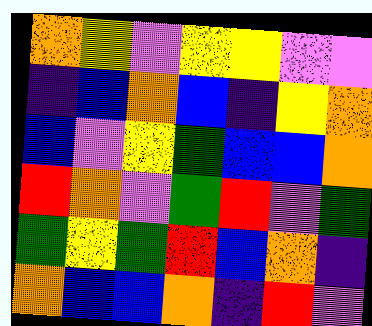[["orange", "yellow", "violet", "yellow", "yellow", "violet", "violet"], ["indigo", "blue", "orange", "blue", "indigo", "yellow", "orange"], ["blue", "violet", "yellow", "green", "blue", "blue", "orange"], ["red", "orange", "violet", "green", "red", "violet", "green"], ["green", "yellow", "green", "red", "blue", "orange", "indigo"], ["orange", "blue", "blue", "orange", "indigo", "red", "violet"]]